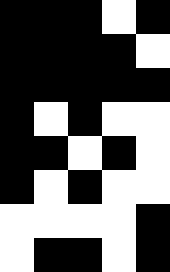[["black", "black", "black", "white", "black"], ["black", "black", "black", "black", "white"], ["black", "black", "black", "black", "black"], ["black", "white", "black", "white", "white"], ["black", "black", "white", "black", "white"], ["black", "white", "black", "white", "white"], ["white", "white", "white", "white", "black"], ["white", "black", "black", "white", "black"]]